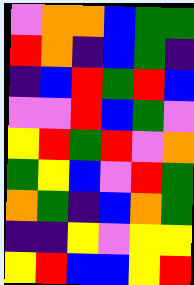[["violet", "orange", "orange", "blue", "green", "green"], ["red", "orange", "indigo", "blue", "green", "indigo"], ["indigo", "blue", "red", "green", "red", "blue"], ["violet", "violet", "red", "blue", "green", "violet"], ["yellow", "red", "green", "red", "violet", "orange"], ["green", "yellow", "blue", "violet", "red", "green"], ["orange", "green", "indigo", "blue", "orange", "green"], ["indigo", "indigo", "yellow", "violet", "yellow", "yellow"], ["yellow", "red", "blue", "blue", "yellow", "red"]]